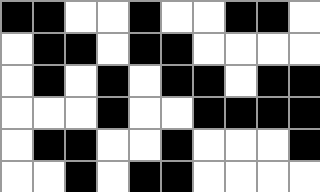[["black", "black", "white", "white", "black", "white", "white", "black", "black", "white"], ["white", "black", "black", "white", "black", "black", "white", "white", "white", "white"], ["white", "black", "white", "black", "white", "black", "black", "white", "black", "black"], ["white", "white", "white", "black", "white", "white", "black", "black", "black", "black"], ["white", "black", "black", "white", "white", "black", "white", "white", "white", "black"], ["white", "white", "black", "white", "black", "black", "white", "white", "white", "white"]]